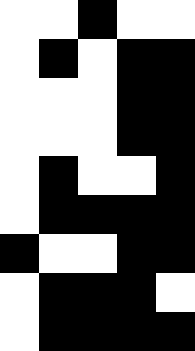[["white", "white", "black", "white", "white"], ["white", "black", "white", "black", "black"], ["white", "white", "white", "black", "black"], ["white", "white", "white", "black", "black"], ["white", "black", "white", "white", "black"], ["white", "black", "black", "black", "black"], ["black", "white", "white", "black", "black"], ["white", "black", "black", "black", "white"], ["white", "black", "black", "black", "black"]]